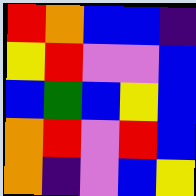[["red", "orange", "blue", "blue", "indigo"], ["yellow", "red", "violet", "violet", "blue"], ["blue", "green", "blue", "yellow", "blue"], ["orange", "red", "violet", "red", "blue"], ["orange", "indigo", "violet", "blue", "yellow"]]